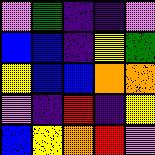[["violet", "green", "indigo", "indigo", "violet"], ["blue", "blue", "indigo", "yellow", "green"], ["yellow", "blue", "blue", "orange", "orange"], ["violet", "indigo", "red", "indigo", "yellow"], ["blue", "yellow", "orange", "red", "violet"]]